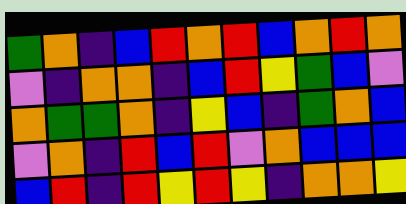[["green", "orange", "indigo", "blue", "red", "orange", "red", "blue", "orange", "red", "orange"], ["violet", "indigo", "orange", "orange", "indigo", "blue", "red", "yellow", "green", "blue", "violet"], ["orange", "green", "green", "orange", "indigo", "yellow", "blue", "indigo", "green", "orange", "blue"], ["violet", "orange", "indigo", "red", "blue", "red", "violet", "orange", "blue", "blue", "blue"], ["blue", "red", "indigo", "red", "yellow", "red", "yellow", "indigo", "orange", "orange", "yellow"]]